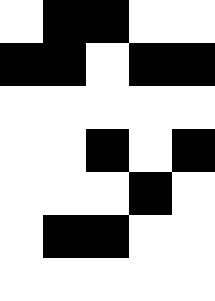[["white", "black", "black", "white", "white"], ["black", "black", "white", "black", "black"], ["white", "white", "white", "white", "white"], ["white", "white", "black", "white", "black"], ["white", "white", "white", "black", "white"], ["white", "black", "black", "white", "white"], ["white", "white", "white", "white", "white"]]